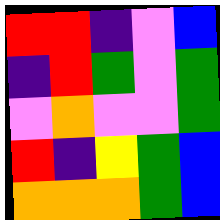[["red", "red", "indigo", "violet", "blue"], ["indigo", "red", "green", "violet", "green"], ["violet", "orange", "violet", "violet", "green"], ["red", "indigo", "yellow", "green", "blue"], ["orange", "orange", "orange", "green", "blue"]]